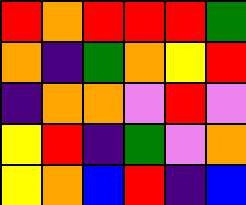[["red", "orange", "red", "red", "red", "green"], ["orange", "indigo", "green", "orange", "yellow", "red"], ["indigo", "orange", "orange", "violet", "red", "violet"], ["yellow", "red", "indigo", "green", "violet", "orange"], ["yellow", "orange", "blue", "red", "indigo", "blue"]]